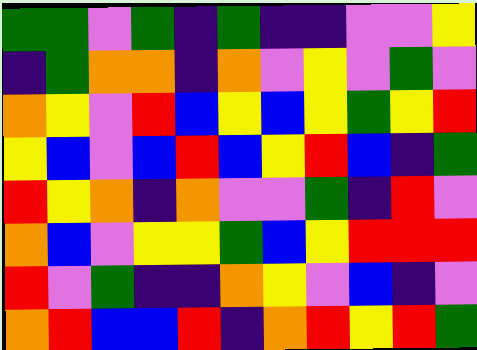[["green", "green", "violet", "green", "indigo", "green", "indigo", "indigo", "violet", "violet", "yellow"], ["indigo", "green", "orange", "orange", "indigo", "orange", "violet", "yellow", "violet", "green", "violet"], ["orange", "yellow", "violet", "red", "blue", "yellow", "blue", "yellow", "green", "yellow", "red"], ["yellow", "blue", "violet", "blue", "red", "blue", "yellow", "red", "blue", "indigo", "green"], ["red", "yellow", "orange", "indigo", "orange", "violet", "violet", "green", "indigo", "red", "violet"], ["orange", "blue", "violet", "yellow", "yellow", "green", "blue", "yellow", "red", "red", "red"], ["red", "violet", "green", "indigo", "indigo", "orange", "yellow", "violet", "blue", "indigo", "violet"], ["orange", "red", "blue", "blue", "red", "indigo", "orange", "red", "yellow", "red", "green"]]